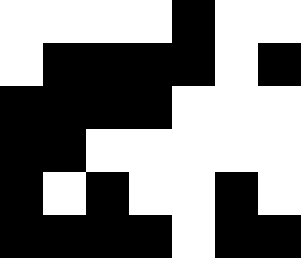[["white", "white", "white", "white", "black", "white", "white"], ["white", "black", "black", "black", "black", "white", "black"], ["black", "black", "black", "black", "white", "white", "white"], ["black", "black", "white", "white", "white", "white", "white"], ["black", "white", "black", "white", "white", "black", "white"], ["black", "black", "black", "black", "white", "black", "black"]]